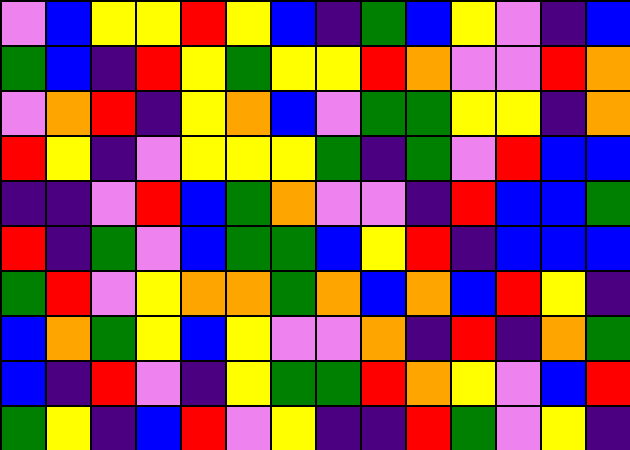[["violet", "blue", "yellow", "yellow", "red", "yellow", "blue", "indigo", "green", "blue", "yellow", "violet", "indigo", "blue"], ["green", "blue", "indigo", "red", "yellow", "green", "yellow", "yellow", "red", "orange", "violet", "violet", "red", "orange"], ["violet", "orange", "red", "indigo", "yellow", "orange", "blue", "violet", "green", "green", "yellow", "yellow", "indigo", "orange"], ["red", "yellow", "indigo", "violet", "yellow", "yellow", "yellow", "green", "indigo", "green", "violet", "red", "blue", "blue"], ["indigo", "indigo", "violet", "red", "blue", "green", "orange", "violet", "violet", "indigo", "red", "blue", "blue", "green"], ["red", "indigo", "green", "violet", "blue", "green", "green", "blue", "yellow", "red", "indigo", "blue", "blue", "blue"], ["green", "red", "violet", "yellow", "orange", "orange", "green", "orange", "blue", "orange", "blue", "red", "yellow", "indigo"], ["blue", "orange", "green", "yellow", "blue", "yellow", "violet", "violet", "orange", "indigo", "red", "indigo", "orange", "green"], ["blue", "indigo", "red", "violet", "indigo", "yellow", "green", "green", "red", "orange", "yellow", "violet", "blue", "red"], ["green", "yellow", "indigo", "blue", "red", "violet", "yellow", "indigo", "indigo", "red", "green", "violet", "yellow", "indigo"]]